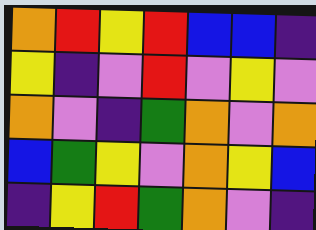[["orange", "red", "yellow", "red", "blue", "blue", "indigo"], ["yellow", "indigo", "violet", "red", "violet", "yellow", "violet"], ["orange", "violet", "indigo", "green", "orange", "violet", "orange"], ["blue", "green", "yellow", "violet", "orange", "yellow", "blue"], ["indigo", "yellow", "red", "green", "orange", "violet", "indigo"]]